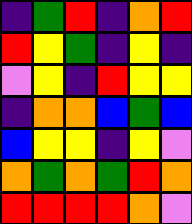[["indigo", "green", "red", "indigo", "orange", "red"], ["red", "yellow", "green", "indigo", "yellow", "indigo"], ["violet", "yellow", "indigo", "red", "yellow", "yellow"], ["indigo", "orange", "orange", "blue", "green", "blue"], ["blue", "yellow", "yellow", "indigo", "yellow", "violet"], ["orange", "green", "orange", "green", "red", "orange"], ["red", "red", "red", "red", "orange", "violet"]]